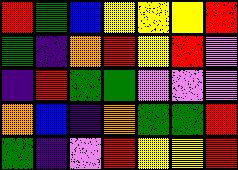[["red", "green", "blue", "yellow", "yellow", "yellow", "red"], ["green", "indigo", "orange", "red", "yellow", "red", "violet"], ["indigo", "red", "green", "green", "violet", "violet", "violet"], ["orange", "blue", "indigo", "orange", "green", "green", "red"], ["green", "indigo", "violet", "red", "yellow", "yellow", "red"]]